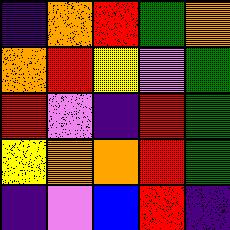[["indigo", "orange", "red", "green", "orange"], ["orange", "red", "yellow", "violet", "green"], ["red", "violet", "indigo", "red", "green"], ["yellow", "orange", "orange", "red", "green"], ["indigo", "violet", "blue", "red", "indigo"]]